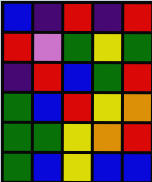[["blue", "indigo", "red", "indigo", "red"], ["red", "violet", "green", "yellow", "green"], ["indigo", "red", "blue", "green", "red"], ["green", "blue", "red", "yellow", "orange"], ["green", "green", "yellow", "orange", "red"], ["green", "blue", "yellow", "blue", "blue"]]